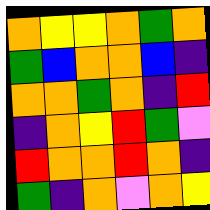[["orange", "yellow", "yellow", "orange", "green", "orange"], ["green", "blue", "orange", "orange", "blue", "indigo"], ["orange", "orange", "green", "orange", "indigo", "red"], ["indigo", "orange", "yellow", "red", "green", "violet"], ["red", "orange", "orange", "red", "orange", "indigo"], ["green", "indigo", "orange", "violet", "orange", "yellow"]]